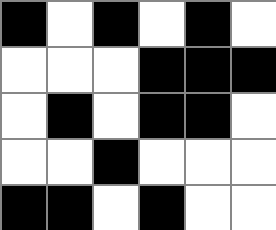[["black", "white", "black", "white", "black", "white"], ["white", "white", "white", "black", "black", "black"], ["white", "black", "white", "black", "black", "white"], ["white", "white", "black", "white", "white", "white"], ["black", "black", "white", "black", "white", "white"]]